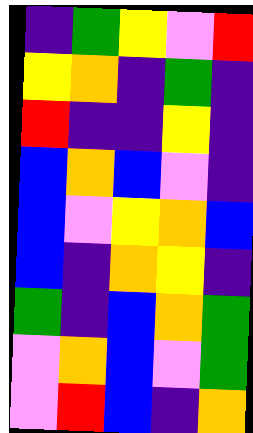[["indigo", "green", "yellow", "violet", "red"], ["yellow", "orange", "indigo", "green", "indigo"], ["red", "indigo", "indigo", "yellow", "indigo"], ["blue", "orange", "blue", "violet", "indigo"], ["blue", "violet", "yellow", "orange", "blue"], ["blue", "indigo", "orange", "yellow", "indigo"], ["green", "indigo", "blue", "orange", "green"], ["violet", "orange", "blue", "violet", "green"], ["violet", "red", "blue", "indigo", "orange"]]